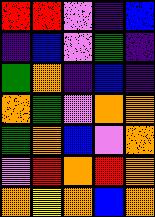[["red", "red", "violet", "indigo", "blue"], ["indigo", "blue", "violet", "green", "indigo"], ["green", "orange", "indigo", "blue", "indigo"], ["orange", "green", "violet", "orange", "orange"], ["green", "orange", "blue", "violet", "orange"], ["violet", "red", "orange", "red", "orange"], ["orange", "yellow", "orange", "blue", "orange"]]